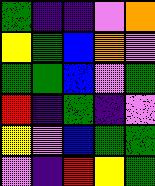[["green", "indigo", "indigo", "violet", "orange"], ["yellow", "green", "blue", "orange", "violet"], ["green", "green", "blue", "violet", "green"], ["red", "indigo", "green", "indigo", "violet"], ["yellow", "violet", "blue", "green", "green"], ["violet", "indigo", "red", "yellow", "green"]]